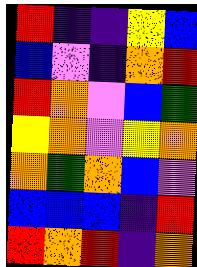[["red", "indigo", "indigo", "yellow", "blue"], ["blue", "violet", "indigo", "orange", "red"], ["red", "orange", "violet", "blue", "green"], ["yellow", "orange", "violet", "yellow", "orange"], ["orange", "green", "orange", "blue", "violet"], ["blue", "blue", "blue", "indigo", "red"], ["red", "orange", "red", "indigo", "orange"]]